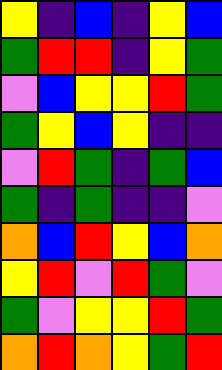[["yellow", "indigo", "blue", "indigo", "yellow", "blue"], ["green", "red", "red", "indigo", "yellow", "green"], ["violet", "blue", "yellow", "yellow", "red", "green"], ["green", "yellow", "blue", "yellow", "indigo", "indigo"], ["violet", "red", "green", "indigo", "green", "blue"], ["green", "indigo", "green", "indigo", "indigo", "violet"], ["orange", "blue", "red", "yellow", "blue", "orange"], ["yellow", "red", "violet", "red", "green", "violet"], ["green", "violet", "yellow", "yellow", "red", "green"], ["orange", "red", "orange", "yellow", "green", "red"]]